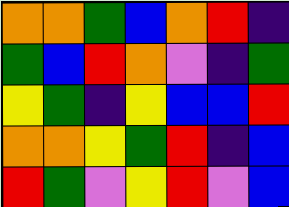[["orange", "orange", "green", "blue", "orange", "red", "indigo"], ["green", "blue", "red", "orange", "violet", "indigo", "green"], ["yellow", "green", "indigo", "yellow", "blue", "blue", "red"], ["orange", "orange", "yellow", "green", "red", "indigo", "blue"], ["red", "green", "violet", "yellow", "red", "violet", "blue"]]